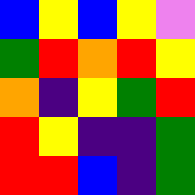[["blue", "yellow", "blue", "yellow", "violet"], ["green", "red", "orange", "red", "yellow"], ["orange", "indigo", "yellow", "green", "red"], ["red", "yellow", "indigo", "indigo", "green"], ["red", "red", "blue", "indigo", "green"]]